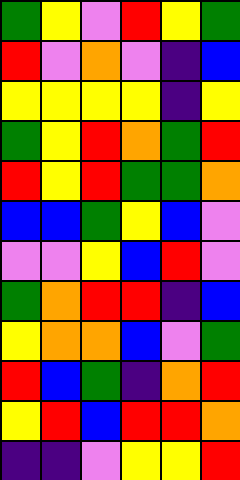[["green", "yellow", "violet", "red", "yellow", "green"], ["red", "violet", "orange", "violet", "indigo", "blue"], ["yellow", "yellow", "yellow", "yellow", "indigo", "yellow"], ["green", "yellow", "red", "orange", "green", "red"], ["red", "yellow", "red", "green", "green", "orange"], ["blue", "blue", "green", "yellow", "blue", "violet"], ["violet", "violet", "yellow", "blue", "red", "violet"], ["green", "orange", "red", "red", "indigo", "blue"], ["yellow", "orange", "orange", "blue", "violet", "green"], ["red", "blue", "green", "indigo", "orange", "red"], ["yellow", "red", "blue", "red", "red", "orange"], ["indigo", "indigo", "violet", "yellow", "yellow", "red"]]